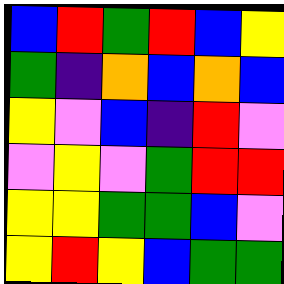[["blue", "red", "green", "red", "blue", "yellow"], ["green", "indigo", "orange", "blue", "orange", "blue"], ["yellow", "violet", "blue", "indigo", "red", "violet"], ["violet", "yellow", "violet", "green", "red", "red"], ["yellow", "yellow", "green", "green", "blue", "violet"], ["yellow", "red", "yellow", "blue", "green", "green"]]